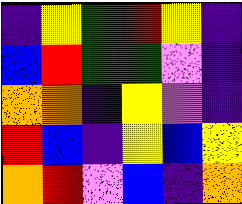[["indigo", "yellow", "green", "red", "yellow", "indigo"], ["blue", "red", "green", "green", "violet", "indigo"], ["orange", "orange", "indigo", "yellow", "violet", "indigo"], ["red", "blue", "indigo", "yellow", "blue", "yellow"], ["orange", "red", "violet", "blue", "indigo", "orange"]]